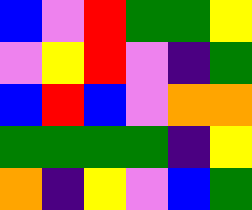[["blue", "violet", "red", "green", "green", "yellow"], ["violet", "yellow", "red", "violet", "indigo", "green"], ["blue", "red", "blue", "violet", "orange", "orange"], ["green", "green", "green", "green", "indigo", "yellow"], ["orange", "indigo", "yellow", "violet", "blue", "green"]]